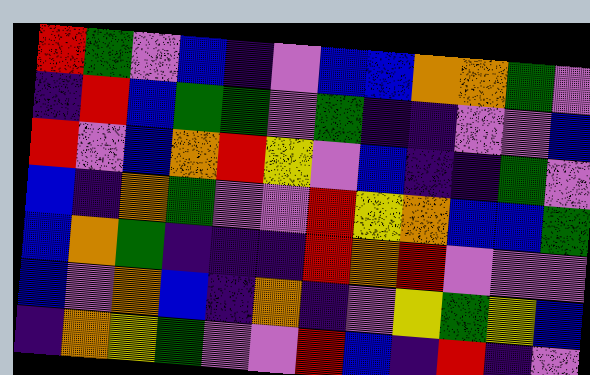[["red", "green", "violet", "blue", "indigo", "violet", "blue", "blue", "orange", "orange", "green", "violet"], ["indigo", "red", "blue", "green", "green", "violet", "green", "indigo", "indigo", "violet", "violet", "blue"], ["red", "violet", "blue", "orange", "red", "yellow", "violet", "blue", "indigo", "indigo", "green", "violet"], ["blue", "indigo", "orange", "green", "violet", "violet", "red", "yellow", "orange", "blue", "blue", "green"], ["blue", "orange", "green", "indigo", "indigo", "indigo", "red", "orange", "red", "violet", "violet", "violet"], ["blue", "violet", "orange", "blue", "indigo", "orange", "indigo", "violet", "yellow", "green", "yellow", "blue"], ["indigo", "orange", "yellow", "green", "violet", "violet", "red", "blue", "indigo", "red", "indigo", "violet"]]